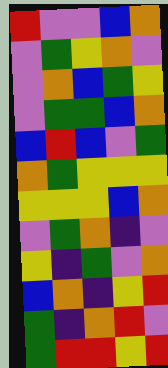[["red", "violet", "violet", "blue", "orange"], ["violet", "green", "yellow", "orange", "violet"], ["violet", "orange", "blue", "green", "yellow"], ["violet", "green", "green", "blue", "orange"], ["blue", "red", "blue", "violet", "green"], ["orange", "green", "yellow", "yellow", "yellow"], ["yellow", "yellow", "yellow", "blue", "orange"], ["violet", "green", "orange", "indigo", "violet"], ["yellow", "indigo", "green", "violet", "orange"], ["blue", "orange", "indigo", "yellow", "red"], ["green", "indigo", "orange", "red", "violet"], ["green", "red", "red", "yellow", "red"]]